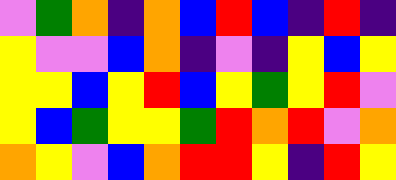[["violet", "green", "orange", "indigo", "orange", "blue", "red", "blue", "indigo", "red", "indigo"], ["yellow", "violet", "violet", "blue", "orange", "indigo", "violet", "indigo", "yellow", "blue", "yellow"], ["yellow", "yellow", "blue", "yellow", "red", "blue", "yellow", "green", "yellow", "red", "violet"], ["yellow", "blue", "green", "yellow", "yellow", "green", "red", "orange", "red", "violet", "orange"], ["orange", "yellow", "violet", "blue", "orange", "red", "red", "yellow", "indigo", "red", "yellow"]]